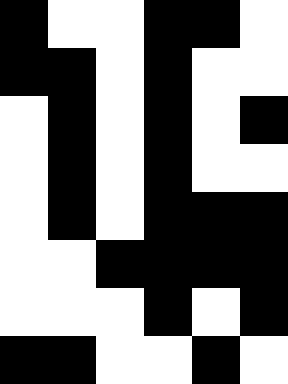[["black", "white", "white", "black", "black", "white"], ["black", "black", "white", "black", "white", "white"], ["white", "black", "white", "black", "white", "black"], ["white", "black", "white", "black", "white", "white"], ["white", "black", "white", "black", "black", "black"], ["white", "white", "black", "black", "black", "black"], ["white", "white", "white", "black", "white", "black"], ["black", "black", "white", "white", "black", "white"]]